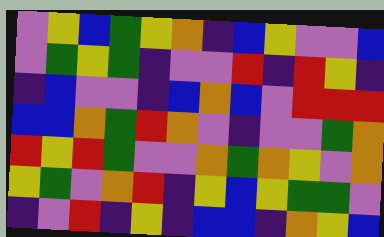[["violet", "yellow", "blue", "green", "yellow", "orange", "indigo", "blue", "yellow", "violet", "violet", "blue"], ["violet", "green", "yellow", "green", "indigo", "violet", "violet", "red", "indigo", "red", "yellow", "indigo"], ["indigo", "blue", "violet", "violet", "indigo", "blue", "orange", "blue", "violet", "red", "red", "red"], ["blue", "blue", "orange", "green", "red", "orange", "violet", "indigo", "violet", "violet", "green", "orange"], ["red", "yellow", "red", "green", "violet", "violet", "orange", "green", "orange", "yellow", "violet", "orange"], ["yellow", "green", "violet", "orange", "red", "indigo", "yellow", "blue", "yellow", "green", "green", "violet"], ["indigo", "violet", "red", "indigo", "yellow", "indigo", "blue", "blue", "indigo", "orange", "yellow", "blue"]]